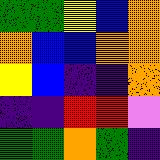[["green", "green", "yellow", "blue", "orange"], ["orange", "blue", "blue", "orange", "orange"], ["yellow", "blue", "indigo", "indigo", "orange"], ["indigo", "indigo", "red", "red", "violet"], ["green", "green", "orange", "green", "indigo"]]